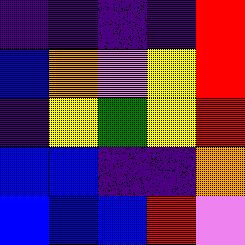[["indigo", "indigo", "indigo", "indigo", "red"], ["blue", "orange", "violet", "yellow", "red"], ["indigo", "yellow", "green", "yellow", "red"], ["blue", "blue", "indigo", "indigo", "orange"], ["blue", "blue", "blue", "red", "violet"]]